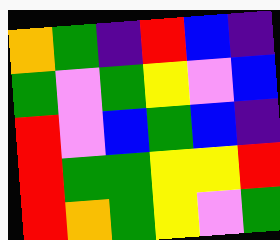[["orange", "green", "indigo", "red", "blue", "indigo"], ["green", "violet", "green", "yellow", "violet", "blue"], ["red", "violet", "blue", "green", "blue", "indigo"], ["red", "green", "green", "yellow", "yellow", "red"], ["red", "orange", "green", "yellow", "violet", "green"]]